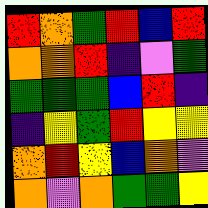[["red", "orange", "green", "red", "blue", "red"], ["orange", "orange", "red", "indigo", "violet", "green"], ["green", "green", "green", "blue", "red", "indigo"], ["indigo", "yellow", "green", "red", "yellow", "yellow"], ["orange", "red", "yellow", "blue", "orange", "violet"], ["orange", "violet", "orange", "green", "green", "yellow"]]